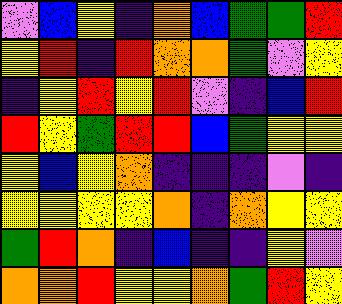[["violet", "blue", "yellow", "indigo", "orange", "blue", "green", "green", "red"], ["yellow", "red", "indigo", "red", "orange", "orange", "green", "violet", "yellow"], ["indigo", "yellow", "red", "yellow", "red", "violet", "indigo", "blue", "red"], ["red", "yellow", "green", "red", "red", "blue", "green", "yellow", "yellow"], ["yellow", "blue", "yellow", "orange", "indigo", "indigo", "indigo", "violet", "indigo"], ["yellow", "yellow", "yellow", "yellow", "orange", "indigo", "orange", "yellow", "yellow"], ["green", "red", "orange", "indigo", "blue", "indigo", "indigo", "yellow", "violet"], ["orange", "orange", "red", "yellow", "yellow", "orange", "green", "red", "yellow"]]